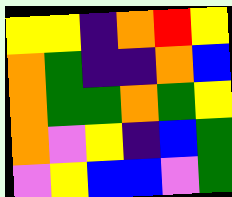[["yellow", "yellow", "indigo", "orange", "red", "yellow"], ["orange", "green", "indigo", "indigo", "orange", "blue"], ["orange", "green", "green", "orange", "green", "yellow"], ["orange", "violet", "yellow", "indigo", "blue", "green"], ["violet", "yellow", "blue", "blue", "violet", "green"]]